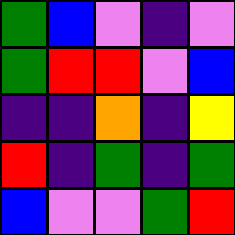[["green", "blue", "violet", "indigo", "violet"], ["green", "red", "red", "violet", "blue"], ["indigo", "indigo", "orange", "indigo", "yellow"], ["red", "indigo", "green", "indigo", "green"], ["blue", "violet", "violet", "green", "red"]]